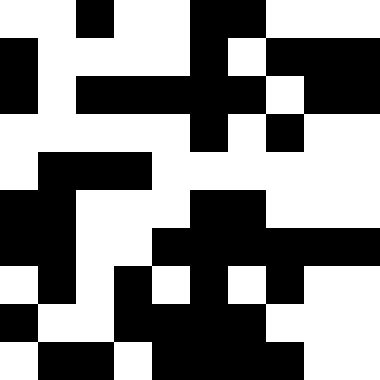[["white", "white", "black", "white", "white", "black", "black", "white", "white", "white"], ["black", "white", "white", "white", "white", "black", "white", "black", "black", "black"], ["black", "white", "black", "black", "black", "black", "black", "white", "black", "black"], ["white", "white", "white", "white", "white", "black", "white", "black", "white", "white"], ["white", "black", "black", "black", "white", "white", "white", "white", "white", "white"], ["black", "black", "white", "white", "white", "black", "black", "white", "white", "white"], ["black", "black", "white", "white", "black", "black", "black", "black", "black", "black"], ["white", "black", "white", "black", "white", "black", "white", "black", "white", "white"], ["black", "white", "white", "black", "black", "black", "black", "white", "white", "white"], ["white", "black", "black", "white", "black", "black", "black", "black", "white", "white"]]